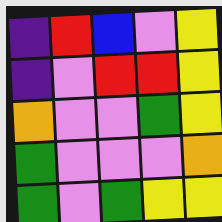[["indigo", "red", "blue", "violet", "yellow"], ["indigo", "violet", "red", "red", "yellow"], ["orange", "violet", "violet", "green", "yellow"], ["green", "violet", "violet", "violet", "orange"], ["green", "violet", "green", "yellow", "yellow"]]